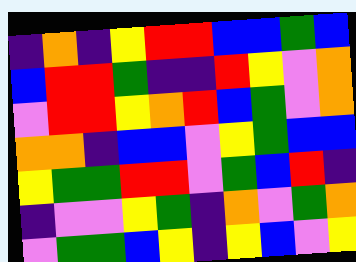[["indigo", "orange", "indigo", "yellow", "red", "red", "blue", "blue", "green", "blue"], ["blue", "red", "red", "green", "indigo", "indigo", "red", "yellow", "violet", "orange"], ["violet", "red", "red", "yellow", "orange", "red", "blue", "green", "violet", "orange"], ["orange", "orange", "indigo", "blue", "blue", "violet", "yellow", "green", "blue", "blue"], ["yellow", "green", "green", "red", "red", "violet", "green", "blue", "red", "indigo"], ["indigo", "violet", "violet", "yellow", "green", "indigo", "orange", "violet", "green", "orange"], ["violet", "green", "green", "blue", "yellow", "indigo", "yellow", "blue", "violet", "yellow"]]